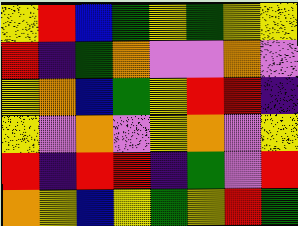[["yellow", "red", "blue", "green", "yellow", "green", "yellow", "yellow"], ["red", "indigo", "green", "orange", "violet", "violet", "orange", "violet"], ["yellow", "orange", "blue", "green", "yellow", "red", "red", "indigo"], ["yellow", "violet", "orange", "violet", "yellow", "orange", "violet", "yellow"], ["red", "indigo", "red", "red", "indigo", "green", "violet", "red"], ["orange", "yellow", "blue", "yellow", "green", "yellow", "red", "green"]]